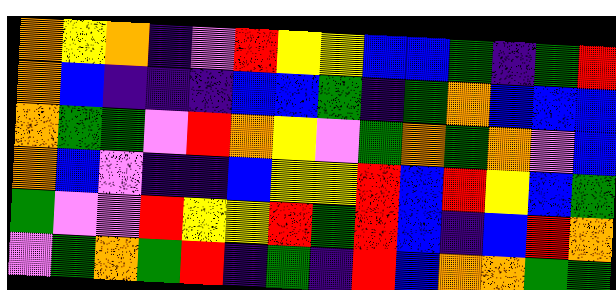[["orange", "yellow", "orange", "indigo", "violet", "red", "yellow", "yellow", "blue", "blue", "green", "indigo", "green", "red"], ["orange", "blue", "indigo", "indigo", "indigo", "blue", "blue", "green", "indigo", "green", "orange", "blue", "blue", "blue"], ["orange", "green", "green", "violet", "red", "orange", "yellow", "violet", "green", "orange", "green", "orange", "violet", "blue"], ["orange", "blue", "violet", "indigo", "indigo", "blue", "yellow", "yellow", "red", "blue", "red", "yellow", "blue", "green"], ["green", "violet", "violet", "red", "yellow", "yellow", "red", "green", "red", "blue", "indigo", "blue", "red", "orange"], ["violet", "green", "orange", "green", "red", "indigo", "green", "indigo", "red", "blue", "orange", "orange", "green", "green"]]